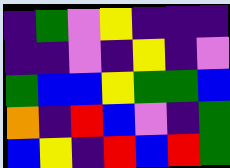[["indigo", "green", "violet", "yellow", "indigo", "indigo", "indigo"], ["indigo", "indigo", "violet", "indigo", "yellow", "indigo", "violet"], ["green", "blue", "blue", "yellow", "green", "green", "blue"], ["orange", "indigo", "red", "blue", "violet", "indigo", "green"], ["blue", "yellow", "indigo", "red", "blue", "red", "green"]]